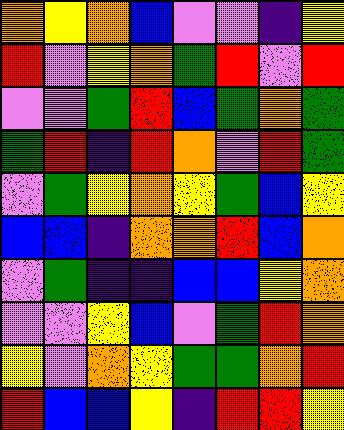[["orange", "yellow", "orange", "blue", "violet", "violet", "indigo", "yellow"], ["red", "violet", "yellow", "orange", "green", "red", "violet", "red"], ["violet", "violet", "green", "red", "blue", "green", "orange", "green"], ["green", "red", "indigo", "red", "orange", "violet", "red", "green"], ["violet", "green", "yellow", "orange", "yellow", "green", "blue", "yellow"], ["blue", "blue", "indigo", "orange", "orange", "red", "blue", "orange"], ["violet", "green", "indigo", "indigo", "blue", "blue", "yellow", "orange"], ["violet", "violet", "yellow", "blue", "violet", "green", "red", "orange"], ["yellow", "violet", "orange", "yellow", "green", "green", "orange", "red"], ["red", "blue", "blue", "yellow", "indigo", "red", "red", "yellow"]]